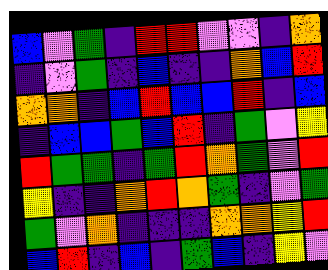[["blue", "violet", "green", "indigo", "red", "red", "violet", "violet", "indigo", "orange"], ["indigo", "violet", "green", "indigo", "blue", "indigo", "indigo", "orange", "blue", "red"], ["orange", "orange", "indigo", "blue", "red", "blue", "blue", "red", "indigo", "blue"], ["indigo", "blue", "blue", "green", "blue", "red", "indigo", "green", "violet", "yellow"], ["red", "green", "green", "indigo", "green", "red", "orange", "green", "violet", "red"], ["yellow", "indigo", "indigo", "orange", "red", "orange", "green", "indigo", "violet", "green"], ["green", "violet", "orange", "indigo", "indigo", "indigo", "orange", "orange", "yellow", "red"], ["blue", "red", "indigo", "blue", "indigo", "green", "blue", "indigo", "yellow", "violet"]]